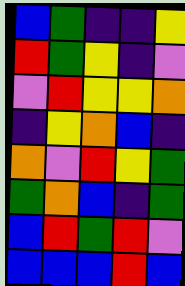[["blue", "green", "indigo", "indigo", "yellow"], ["red", "green", "yellow", "indigo", "violet"], ["violet", "red", "yellow", "yellow", "orange"], ["indigo", "yellow", "orange", "blue", "indigo"], ["orange", "violet", "red", "yellow", "green"], ["green", "orange", "blue", "indigo", "green"], ["blue", "red", "green", "red", "violet"], ["blue", "blue", "blue", "red", "blue"]]